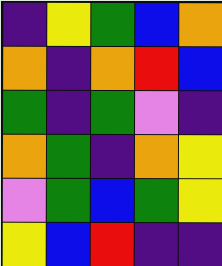[["indigo", "yellow", "green", "blue", "orange"], ["orange", "indigo", "orange", "red", "blue"], ["green", "indigo", "green", "violet", "indigo"], ["orange", "green", "indigo", "orange", "yellow"], ["violet", "green", "blue", "green", "yellow"], ["yellow", "blue", "red", "indigo", "indigo"]]